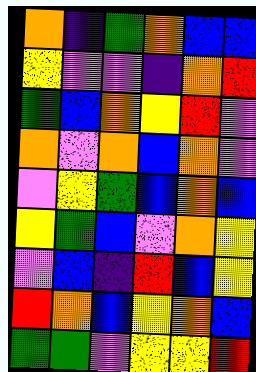[["orange", "indigo", "green", "orange", "blue", "blue"], ["yellow", "violet", "violet", "indigo", "orange", "red"], ["green", "blue", "orange", "yellow", "red", "violet"], ["orange", "violet", "orange", "blue", "orange", "violet"], ["violet", "yellow", "green", "blue", "orange", "blue"], ["yellow", "green", "blue", "violet", "orange", "yellow"], ["violet", "blue", "indigo", "red", "blue", "yellow"], ["red", "orange", "blue", "yellow", "orange", "blue"], ["green", "green", "violet", "yellow", "yellow", "red"]]